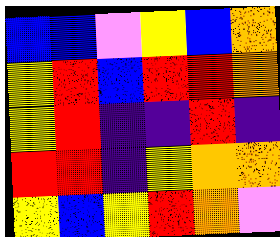[["blue", "blue", "violet", "yellow", "blue", "orange"], ["yellow", "red", "blue", "red", "red", "orange"], ["yellow", "red", "indigo", "indigo", "red", "indigo"], ["red", "red", "indigo", "yellow", "orange", "orange"], ["yellow", "blue", "yellow", "red", "orange", "violet"]]